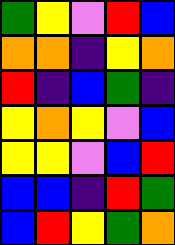[["green", "yellow", "violet", "red", "blue"], ["orange", "orange", "indigo", "yellow", "orange"], ["red", "indigo", "blue", "green", "indigo"], ["yellow", "orange", "yellow", "violet", "blue"], ["yellow", "yellow", "violet", "blue", "red"], ["blue", "blue", "indigo", "red", "green"], ["blue", "red", "yellow", "green", "orange"]]